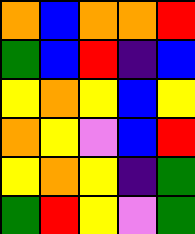[["orange", "blue", "orange", "orange", "red"], ["green", "blue", "red", "indigo", "blue"], ["yellow", "orange", "yellow", "blue", "yellow"], ["orange", "yellow", "violet", "blue", "red"], ["yellow", "orange", "yellow", "indigo", "green"], ["green", "red", "yellow", "violet", "green"]]